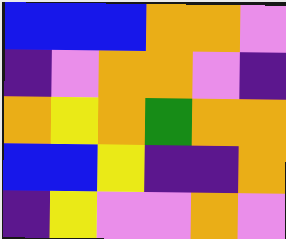[["blue", "blue", "blue", "orange", "orange", "violet"], ["indigo", "violet", "orange", "orange", "violet", "indigo"], ["orange", "yellow", "orange", "green", "orange", "orange"], ["blue", "blue", "yellow", "indigo", "indigo", "orange"], ["indigo", "yellow", "violet", "violet", "orange", "violet"]]